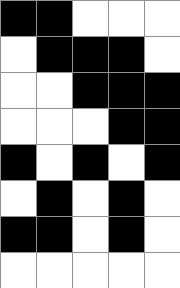[["black", "black", "white", "white", "white"], ["white", "black", "black", "black", "white"], ["white", "white", "black", "black", "black"], ["white", "white", "white", "black", "black"], ["black", "white", "black", "white", "black"], ["white", "black", "white", "black", "white"], ["black", "black", "white", "black", "white"], ["white", "white", "white", "white", "white"]]